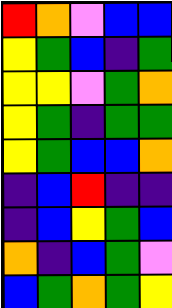[["red", "orange", "violet", "blue", "blue"], ["yellow", "green", "blue", "indigo", "green"], ["yellow", "yellow", "violet", "green", "orange"], ["yellow", "green", "indigo", "green", "green"], ["yellow", "green", "blue", "blue", "orange"], ["indigo", "blue", "red", "indigo", "indigo"], ["indigo", "blue", "yellow", "green", "blue"], ["orange", "indigo", "blue", "green", "violet"], ["blue", "green", "orange", "green", "yellow"]]